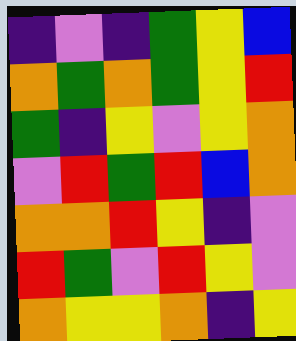[["indigo", "violet", "indigo", "green", "yellow", "blue"], ["orange", "green", "orange", "green", "yellow", "red"], ["green", "indigo", "yellow", "violet", "yellow", "orange"], ["violet", "red", "green", "red", "blue", "orange"], ["orange", "orange", "red", "yellow", "indigo", "violet"], ["red", "green", "violet", "red", "yellow", "violet"], ["orange", "yellow", "yellow", "orange", "indigo", "yellow"]]